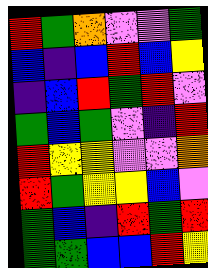[["red", "green", "orange", "violet", "violet", "green"], ["blue", "indigo", "blue", "red", "blue", "yellow"], ["indigo", "blue", "red", "green", "red", "violet"], ["green", "blue", "green", "violet", "indigo", "red"], ["red", "yellow", "yellow", "violet", "violet", "orange"], ["red", "green", "yellow", "yellow", "blue", "violet"], ["green", "blue", "indigo", "red", "green", "red"], ["green", "green", "blue", "blue", "red", "yellow"]]